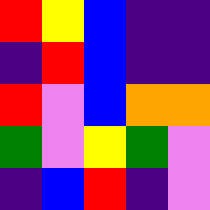[["red", "yellow", "blue", "indigo", "indigo"], ["indigo", "red", "blue", "indigo", "indigo"], ["red", "violet", "blue", "orange", "orange"], ["green", "violet", "yellow", "green", "violet"], ["indigo", "blue", "red", "indigo", "violet"]]